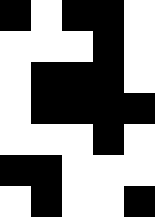[["black", "white", "black", "black", "white"], ["white", "white", "white", "black", "white"], ["white", "black", "black", "black", "white"], ["white", "black", "black", "black", "black"], ["white", "white", "white", "black", "white"], ["black", "black", "white", "white", "white"], ["white", "black", "white", "white", "black"]]